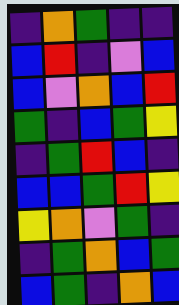[["indigo", "orange", "green", "indigo", "indigo"], ["blue", "red", "indigo", "violet", "blue"], ["blue", "violet", "orange", "blue", "red"], ["green", "indigo", "blue", "green", "yellow"], ["indigo", "green", "red", "blue", "indigo"], ["blue", "blue", "green", "red", "yellow"], ["yellow", "orange", "violet", "green", "indigo"], ["indigo", "green", "orange", "blue", "green"], ["blue", "green", "indigo", "orange", "blue"]]